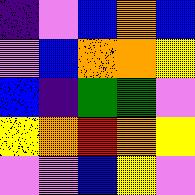[["indigo", "violet", "blue", "orange", "blue"], ["violet", "blue", "orange", "orange", "yellow"], ["blue", "indigo", "green", "green", "violet"], ["yellow", "orange", "red", "orange", "yellow"], ["violet", "violet", "blue", "yellow", "violet"]]